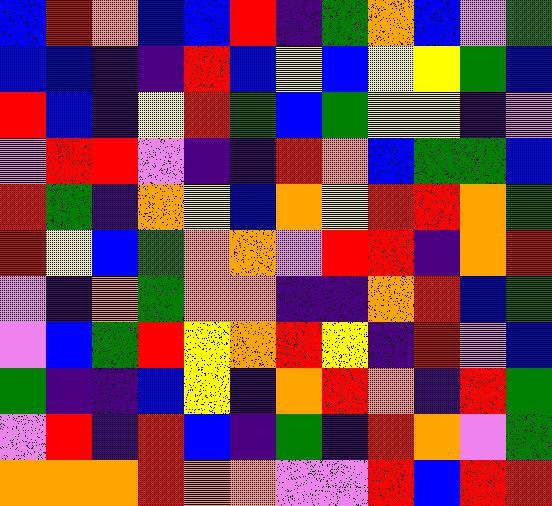[["blue", "red", "orange", "blue", "blue", "red", "indigo", "green", "orange", "blue", "violet", "green"], ["blue", "blue", "indigo", "indigo", "red", "blue", "yellow", "blue", "yellow", "yellow", "green", "blue"], ["red", "blue", "indigo", "yellow", "red", "green", "blue", "green", "yellow", "yellow", "indigo", "violet"], ["violet", "red", "red", "violet", "indigo", "indigo", "red", "orange", "blue", "green", "green", "blue"], ["red", "green", "indigo", "orange", "yellow", "blue", "orange", "yellow", "red", "red", "orange", "green"], ["red", "yellow", "blue", "green", "orange", "orange", "violet", "red", "red", "indigo", "orange", "red"], ["violet", "indigo", "orange", "green", "orange", "orange", "indigo", "indigo", "orange", "red", "blue", "green"], ["violet", "blue", "green", "red", "yellow", "orange", "red", "yellow", "indigo", "red", "violet", "blue"], ["green", "indigo", "indigo", "blue", "yellow", "indigo", "orange", "red", "orange", "indigo", "red", "green"], ["violet", "red", "indigo", "red", "blue", "indigo", "green", "indigo", "red", "orange", "violet", "green"], ["orange", "orange", "orange", "red", "orange", "orange", "violet", "violet", "red", "blue", "red", "red"]]